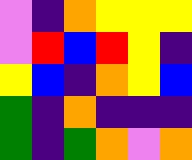[["violet", "indigo", "orange", "yellow", "yellow", "yellow"], ["violet", "red", "blue", "red", "yellow", "indigo"], ["yellow", "blue", "indigo", "orange", "yellow", "blue"], ["green", "indigo", "orange", "indigo", "indigo", "indigo"], ["green", "indigo", "green", "orange", "violet", "orange"]]